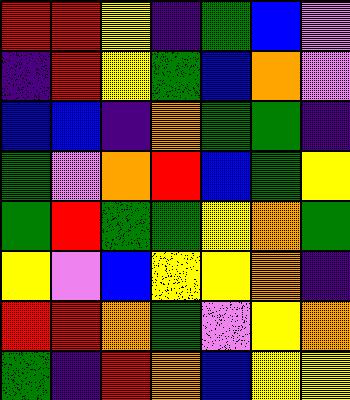[["red", "red", "yellow", "indigo", "green", "blue", "violet"], ["indigo", "red", "yellow", "green", "blue", "orange", "violet"], ["blue", "blue", "indigo", "orange", "green", "green", "indigo"], ["green", "violet", "orange", "red", "blue", "green", "yellow"], ["green", "red", "green", "green", "yellow", "orange", "green"], ["yellow", "violet", "blue", "yellow", "yellow", "orange", "indigo"], ["red", "red", "orange", "green", "violet", "yellow", "orange"], ["green", "indigo", "red", "orange", "blue", "yellow", "yellow"]]